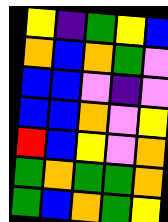[["yellow", "indigo", "green", "yellow", "blue"], ["orange", "blue", "orange", "green", "violet"], ["blue", "blue", "violet", "indigo", "violet"], ["blue", "blue", "orange", "violet", "yellow"], ["red", "blue", "yellow", "violet", "orange"], ["green", "orange", "green", "green", "orange"], ["green", "blue", "orange", "green", "yellow"]]